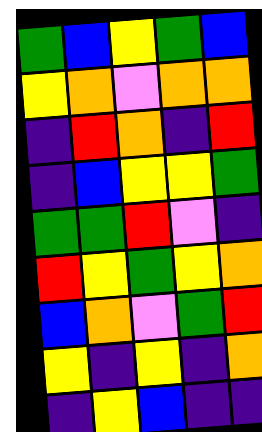[["green", "blue", "yellow", "green", "blue"], ["yellow", "orange", "violet", "orange", "orange"], ["indigo", "red", "orange", "indigo", "red"], ["indigo", "blue", "yellow", "yellow", "green"], ["green", "green", "red", "violet", "indigo"], ["red", "yellow", "green", "yellow", "orange"], ["blue", "orange", "violet", "green", "red"], ["yellow", "indigo", "yellow", "indigo", "orange"], ["indigo", "yellow", "blue", "indigo", "indigo"]]